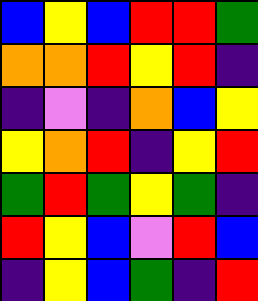[["blue", "yellow", "blue", "red", "red", "green"], ["orange", "orange", "red", "yellow", "red", "indigo"], ["indigo", "violet", "indigo", "orange", "blue", "yellow"], ["yellow", "orange", "red", "indigo", "yellow", "red"], ["green", "red", "green", "yellow", "green", "indigo"], ["red", "yellow", "blue", "violet", "red", "blue"], ["indigo", "yellow", "blue", "green", "indigo", "red"]]